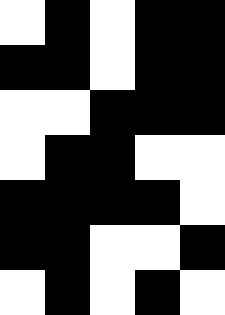[["white", "black", "white", "black", "black"], ["black", "black", "white", "black", "black"], ["white", "white", "black", "black", "black"], ["white", "black", "black", "white", "white"], ["black", "black", "black", "black", "white"], ["black", "black", "white", "white", "black"], ["white", "black", "white", "black", "white"]]